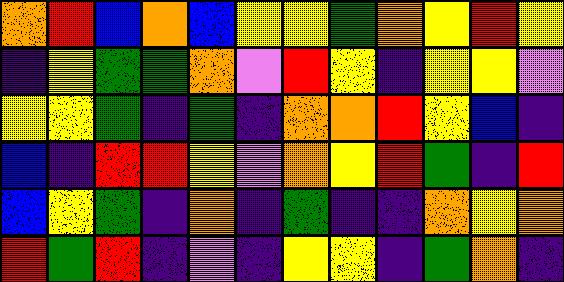[["orange", "red", "blue", "orange", "blue", "yellow", "yellow", "green", "orange", "yellow", "red", "yellow"], ["indigo", "yellow", "green", "green", "orange", "violet", "red", "yellow", "indigo", "yellow", "yellow", "violet"], ["yellow", "yellow", "green", "indigo", "green", "indigo", "orange", "orange", "red", "yellow", "blue", "indigo"], ["blue", "indigo", "red", "red", "yellow", "violet", "orange", "yellow", "red", "green", "indigo", "red"], ["blue", "yellow", "green", "indigo", "orange", "indigo", "green", "indigo", "indigo", "orange", "yellow", "orange"], ["red", "green", "red", "indigo", "violet", "indigo", "yellow", "yellow", "indigo", "green", "orange", "indigo"]]